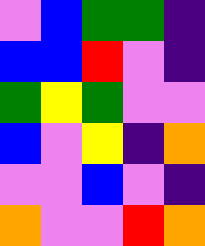[["violet", "blue", "green", "green", "indigo"], ["blue", "blue", "red", "violet", "indigo"], ["green", "yellow", "green", "violet", "violet"], ["blue", "violet", "yellow", "indigo", "orange"], ["violet", "violet", "blue", "violet", "indigo"], ["orange", "violet", "violet", "red", "orange"]]